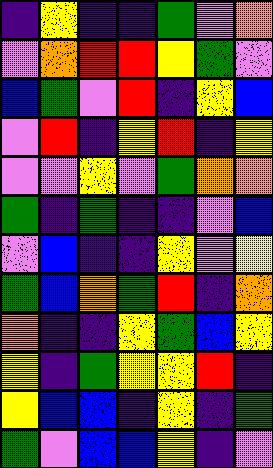[["indigo", "yellow", "indigo", "indigo", "green", "violet", "orange"], ["violet", "orange", "red", "red", "yellow", "green", "violet"], ["blue", "green", "violet", "red", "indigo", "yellow", "blue"], ["violet", "red", "indigo", "yellow", "red", "indigo", "yellow"], ["violet", "violet", "yellow", "violet", "green", "orange", "orange"], ["green", "indigo", "green", "indigo", "indigo", "violet", "blue"], ["violet", "blue", "indigo", "indigo", "yellow", "violet", "yellow"], ["green", "blue", "orange", "green", "red", "indigo", "orange"], ["orange", "indigo", "indigo", "yellow", "green", "blue", "yellow"], ["yellow", "indigo", "green", "yellow", "yellow", "red", "indigo"], ["yellow", "blue", "blue", "indigo", "yellow", "indigo", "green"], ["green", "violet", "blue", "blue", "yellow", "indigo", "violet"]]